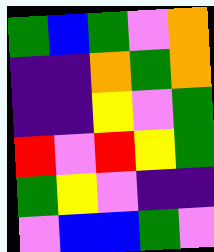[["green", "blue", "green", "violet", "orange"], ["indigo", "indigo", "orange", "green", "orange"], ["indigo", "indigo", "yellow", "violet", "green"], ["red", "violet", "red", "yellow", "green"], ["green", "yellow", "violet", "indigo", "indigo"], ["violet", "blue", "blue", "green", "violet"]]